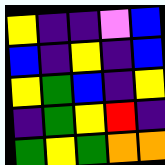[["yellow", "indigo", "indigo", "violet", "blue"], ["blue", "indigo", "yellow", "indigo", "blue"], ["yellow", "green", "blue", "indigo", "yellow"], ["indigo", "green", "yellow", "red", "indigo"], ["green", "yellow", "green", "orange", "orange"]]